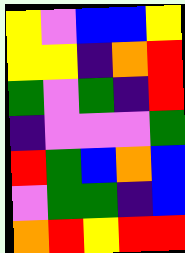[["yellow", "violet", "blue", "blue", "yellow"], ["yellow", "yellow", "indigo", "orange", "red"], ["green", "violet", "green", "indigo", "red"], ["indigo", "violet", "violet", "violet", "green"], ["red", "green", "blue", "orange", "blue"], ["violet", "green", "green", "indigo", "blue"], ["orange", "red", "yellow", "red", "red"]]